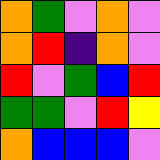[["orange", "green", "violet", "orange", "violet"], ["orange", "red", "indigo", "orange", "violet"], ["red", "violet", "green", "blue", "red"], ["green", "green", "violet", "red", "yellow"], ["orange", "blue", "blue", "blue", "violet"]]